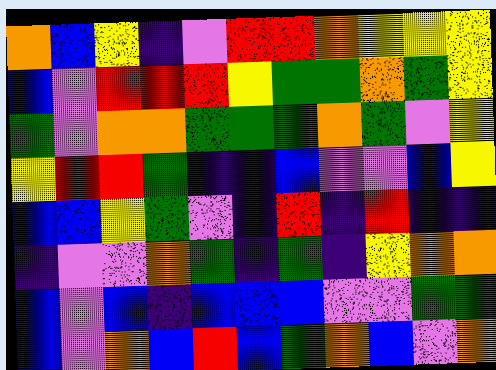[["orange", "blue", "yellow", "indigo", "violet", "red", "red", "orange", "yellow", "yellow", "yellow"], ["blue", "violet", "red", "red", "red", "yellow", "green", "green", "orange", "green", "yellow"], ["green", "violet", "orange", "orange", "green", "green", "green", "orange", "green", "violet", "yellow"], ["yellow", "red", "red", "green", "indigo", "indigo", "blue", "violet", "violet", "blue", "yellow"], ["blue", "blue", "yellow", "green", "violet", "indigo", "red", "indigo", "red", "indigo", "indigo"], ["indigo", "violet", "violet", "orange", "green", "indigo", "green", "indigo", "yellow", "orange", "orange"], ["blue", "violet", "blue", "indigo", "blue", "blue", "blue", "violet", "violet", "green", "green"], ["blue", "violet", "orange", "blue", "red", "blue", "green", "orange", "blue", "violet", "orange"]]